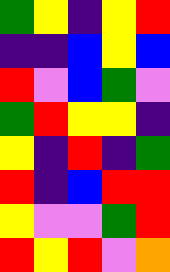[["green", "yellow", "indigo", "yellow", "red"], ["indigo", "indigo", "blue", "yellow", "blue"], ["red", "violet", "blue", "green", "violet"], ["green", "red", "yellow", "yellow", "indigo"], ["yellow", "indigo", "red", "indigo", "green"], ["red", "indigo", "blue", "red", "red"], ["yellow", "violet", "violet", "green", "red"], ["red", "yellow", "red", "violet", "orange"]]